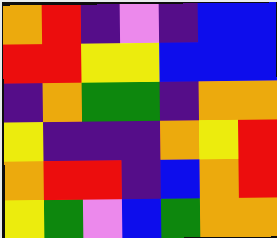[["orange", "red", "indigo", "violet", "indigo", "blue", "blue"], ["red", "red", "yellow", "yellow", "blue", "blue", "blue"], ["indigo", "orange", "green", "green", "indigo", "orange", "orange"], ["yellow", "indigo", "indigo", "indigo", "orange", "yellow", "red"], ["orange", "red", "red", "indigo", "blue", "orange", "red"], ["yellow", "green", "violet", "blue", "green", "orange", "orange"]]